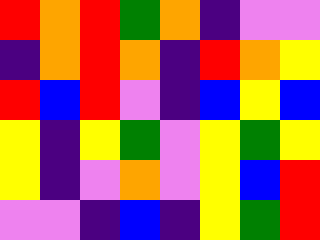[["red", "orange", "red", "green", "orange", "indigo", "violet", "violet"], ["indigo", "orange", "red", "orange", "indigo", "red", "orange", "yellow"], ["red", "blue", "red", "violet", "indigo", "blue", "yellow", "blue"], ["yellow", "indigo", "yellow", "green", "violet", "yellow", "green", "yellow"], ["yellow", "indigo", "violet", "orange", "violet", "yellow", "blue", "red"], ["violet", "violet", "indigo", "blue", "indigo", "yellow", "green", "red"]]